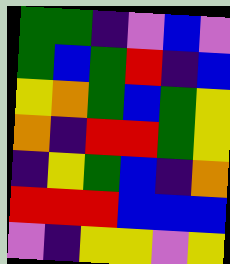[["green", "green", "indigo", "violet", "blue", "violet"], ["green", "blue", "green", "red", "indigo", "blue"], ["yellow", "orange", "green", "blue", "green", "yellow"], ["orange", "indigo", "red", "red", "green", "yellow"], ["indigo", "yellow", "green", "blue", "indigo", "orange"], ["red", "red", "red", "blue", "blue", "blue"], ["violet", "indigo", "yellow", "yellow", "violet", "yellow"]]